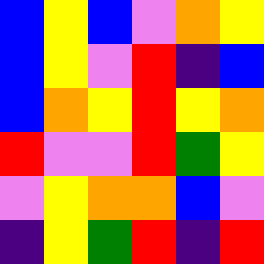[["blue", "yellow", "blue", "violet", "orange", "yellow"], ["blue", "yellow", "violet", "red", "indigo", "blue"], ["blue", "orange", "yellow", "red", "yellow", "orange"], ["red", "violet", "violet", "red", "green", "yellow"], ["violet", "yellow", "orange", "orange", "blue", "violet"], ["indigo", "yellow", "green", "red", "indigo", "red"]]